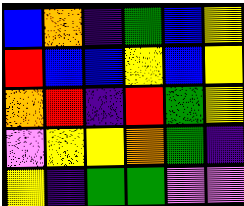[["blue", "orange", "indigo", "green", "blue", "yellow"], ["red", "blue", "blue", "yellow", "blue", "yellow"], ["orange", "red", "indigo", "red", "green", "yellow"], ["violet", "yellow", "yellow", "orange", "green", "indigo"], ["yellow", "indigo", "green", "green", "violet", "violet"]]